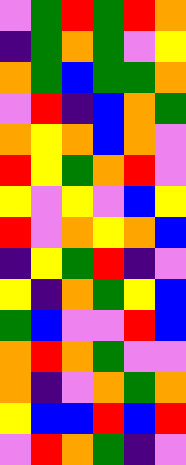[["violet", "green", "red", "green", "red", "orange"], ["indigo", "green", "orange", "green", "violet", "yellow"], ["orange", "green", "blue", "green", "green", "orange"], ["violet", "red", "indigo", "blue", "orange", "green"], ["orange", "yellow", "orange", "blue", "orange", "violet"], ["red", "yellow", "green", "orange", "red", "violet"], ["yellow", "violet", "yellow", "violet", "blue", "yellow"], ["red", "violet", "orange", "yellow", "orange", "blue"], ["indigo", "yellow", "green", "red", "indigo", "violet"], ["yellow", "indigo", "orange", "green", "yellow", "blue"], ["green", "blue", "violet", "violet", "red", "blue"], ["orange", "red", "orange", "green", "violet", "violet"], ["orange", "indigo", "violet", "orange", "green", "orange"], ["yellow", "blue", "blue", "red", "blue", "red"], ["violet", "red", "orange", "green", "indigo", "violet"]]